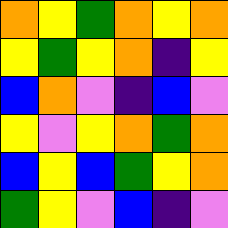[["orange", "yellow", "green", "orange", "yellow", "orange"], ["yellow", "green", "yellow", "orange", "indigo", "yellow"], ["blue", "orange", "violet", "indigo", "blue", "violet"], ["yellow", "violet", "yellow", "orange", "green", "orange"], ["blue", "yellow", "blue", "green", "yellow", "orange"], ["green", "yellow", "violet", "blue", "indigo", "violet"]]